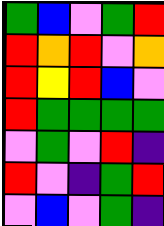[["green", "blue", "violet", "green", "red"], ["red", "orange", "red", "violet", "orange"], ["red", "yellow", "red", "blue", "violet"], ["red", "green", "green", "green", "green"], ["violet", "green", "violet", "red", "indigo"], ["red", "violet", "indigo", "green", "red"], ["violet", "blue", "violet", "green", "indigo"]]